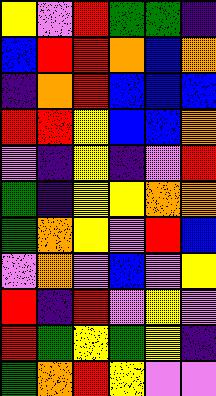[["yellow", "violet", "red", "green", "green", "indigo"], ["blue", "red", "red", "orange", "blue", "orange"], ["indigo", "orange", "red", "blue", "blue", "blue"], ["red", "red", "yellow", "blue", "blue", "orange"], ["violet", "indigo", "yellow", "indigo", "violet", "red"], ["green", "indigo", "yellow", "yellow", "orange", "orange"], ["green", "orange", "yellow", "violet", "red", "blue"], ["violet", "orange", "violet", "blue", "violet", "yellow"], ["red", "indigo", "red", "violet", "yellow", "violet"], ["red", "green", "yellow", "green", "yellow", "indigo"], ["green", "orange", "red", "yellow", "violet", "violet"]]